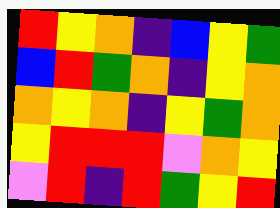[["red", "yellow", "orange", "indigo", "blue", "yellow", "green"], ["blue", "red", "green", "orange", "indigo", "yellow", "orange"], ["orange", "yellow", "orange", "indigo", "yellow", "green", "orange"], ["yellow", "red", "red", "red", "violet", "orange", "yellow"], ["violet", "red", "indigo", "red", "green", "yellow", "red"]]